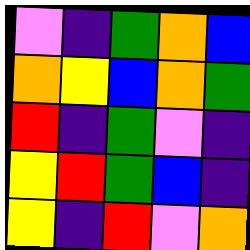[["violet", "indigo", "green", "orange", "blue"], ["orange", "yellow", "blue", "orange", "green"], ["red", "indigo", "green", "violet", "indigo"], ["yellow", "red", "green", "blue", "indigo"], ["yellow", "indigo", "red", "violet", "orange"]]